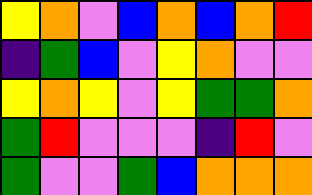[["yellow", "orange", "violet", "blue", "orange", "blue", "orange", "red"], ["indigo", "green", "blue", "violet", "yellow", "orange", "violet", "violet"], ["yellow", "orange", "yellow", "violet", "yellow", "green", "green", "orange"], ["green", "red", "violet", "violet", "violet", "indigo", "red", "violet"], ["green", "violet", "violet", "green", "blue", "orange", "orange", "orange"]]